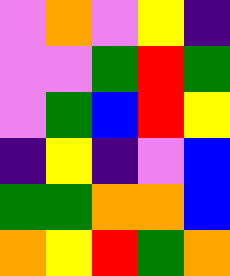[["violet", "orange", "violet", "yellow", "indigo"], ["violet", "violet", "green", "red", "green"], ["violet", "green", "blue", "red", "yellow"], ["indigo", "yellow", "indigo", "violet", "blue"], ["green", "green", "orange", "orange", "blue"], ["orange", "yellow", "red", "green", "orange"]]